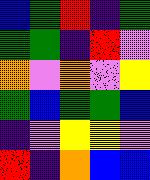[["blue", "green", "red", "indigo", "green"], ["green", "green", "indigo", "red", "violet"], ["orange", "violet", "orange", "violet", "yellow"], ["green", "blue", "green", "green", "blue"], ["indigo", "violet", "yellow", "yellow", "violet"], ["red", "indigo", "orange", "blue", "blue"]]